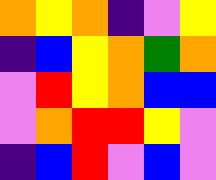[["orange", "yellow", "orange", "indigo", "violet", "yellow"], ["indigo", "blue", "yellow", "orange", "green", "orange"], ["violet", "red", "yellow", "orange", "blue", "blue"], ["violet", "orange", "red", "red", "yellow", "violet"], ["indigo", "blue", "red", "violet", "blue", "violet"]]